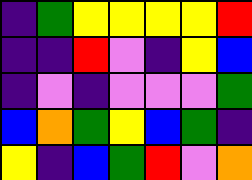[["indigo", "green", "yellow", "yellow", "yellow", "yellow", "red"], ["indigo", "indigo", "red", "violet", "indigo", "yellow", "blue"], ["indigo", "violet", "indigo", "violet", "violet", "violet", "green"], ["blue", "orange", "green", "yellow", "blue", "green", "indigo"], ["yellow", "indigo", "blue", "green", "red", "violet", "orange"]]